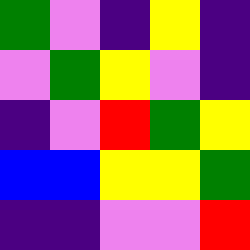[["green", "violet", "indigo", "yellow", "indigo"], ["violet", "green", "yellow", "violet", "indigo"], ["indigo", "violet", "red", "green", "yellow"], ["blue", "blue", "yellow", "yellow", "green"], ["indigo", "indigo", "violet", "violet", "red"]]